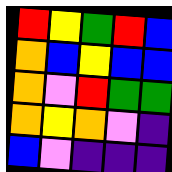[["red", "yellow", "green", "red", "blue"], ["orange", "blue", "yellow", "blue", "blue"], ["orange", "violet", "red", "green", "green"], ["orange", "yellow", "orange", "violet", "indigo"], ["blue", "violet", "indigo", "indigo", "indigo"]]